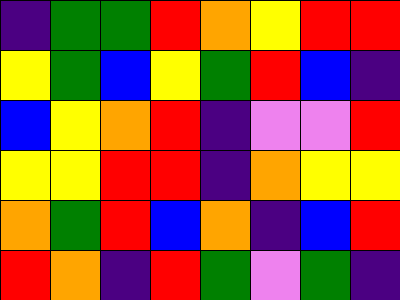[["indigo", "green", "green", "red", "orange", "yellow", "red", "red"], ["yellow", "green", "blue", "yellow", "green", "red", "blue", "indigo"], ["blue", "yellow", "orange", "red", "indigo", "violet", "violet", "red"], ["yellow", "yellow", "red", "red", "indigo", "orange", "yellow", "yellow"], ["orange", "green", "red", "blue", "orange", "indigo", "blue", "red"], ["red", "orange", "indigo", "red", "green", "violet", "green", "indigo"]]